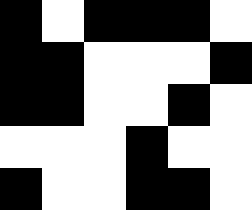[["black", "white", "black", "black", "black", "white"], ["black", "black", "white", "white", "white", "black"], ["black", "black", "white", "white", "black", "white"], ["white", "white", "white", "black", "white", "white"], ["black", "white", "white", "black", "black", "white"]]